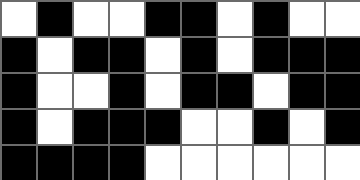[["white", "black", "white", "white", "black", "black", "white", "black", "white", "white"], ["black", "white", "black", "black", "white", "black", "white", "black", "black", "black"], ["black", "white", "white", "black", "white", "black", "black", "white", "black", "black"], ["black", "white", "black", "black", "black", "white", "white", "black", "white", "black"], ["black", "black", "black", "black", "white", "white", "white", "white", "white", "white"]]